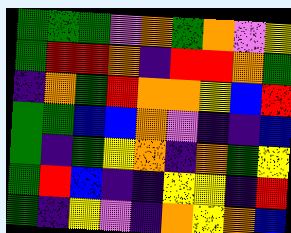[["green", "green", "green", "violet", "orange", "green", "orange", "violet", "yellow"], ["green", "red", "red", "orange", "indigo", "red", "red", "orange", "green"], ["indigo", "orange", "green", "red", "orange", "orange", "yellow", "blue", "red"], ["green", "green", "blue", "blue", "orange", "violet", "indigo", "indigo", "blue"], ["green", "indigo", "green", "yellow", "orange", "indigo", "orange", "green", "yellow"], ["green", "red", "blue", "indigo", "indigo", "yellow", "yellow", "indigo", "red"], ["green", "indigo", "yellow", "violet", "indigo", "orange", "yellow", "orange", "blue"]]